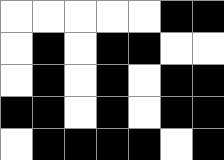[["white", "white", "white", "white", "white", "black", "black"], ["white", "black", "white", "black", "black", "white", "white"], ["white", "black", "white", "black", "white", "black", "black"], ["black", "black", "white", "black", "white", "black", "black"], ["white", "black", "black", "black", "black", "white", "black"]]